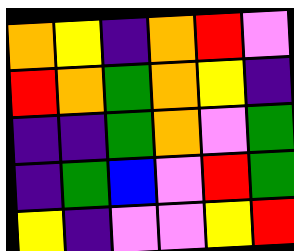[["orange", "yellow", "indigo", "orange", "red", "violet"], ["red", "orange", "green", "orange", "yellow", "indigo"], ["indigo", "indigo", "green", "orange", "violet", "green"], ["indigo", "green", "blue", "violet", "red", "green"], ["yellow", "indigo", "violet", "violet", "yellow", "red"]]